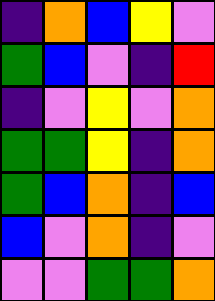[["indigo", "orange", "blue", "yellow", "violet"], ["green", "blue", "violet", "indigo", "red"], ["indigo", "violet", "yellow", "violet", "orange"], ["green", "green", "yellow", "indigo", "orange"], ["green", "blue", "orange", "indigo", "blue"], ["blue", "violet", "orange", "indigo", "violet"], ["violet", "violet", "green", "green", "orange"]]